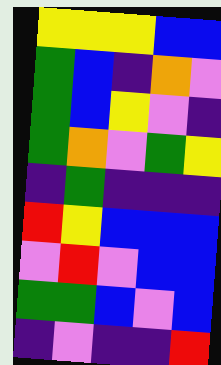[["yellow", "yellow", "yellow", "blue", "blue"], ["green", "blue", "indigo", "orange", "violet"], ["green", "blue", "yellow", "violet", "indigo"], ["green", "orange", "violet", "green", "yellow"], ["indigo", "green", "indigo", "indigo", "indigo"], ["red", "yellow", "blue", "blue", "blue"], ["violet", "red", "violet", "blue", "blue"], ["green", "green", "blue", "violet", "blue"], ["indigo", "violet", "indigo", "indigo", "red"]]